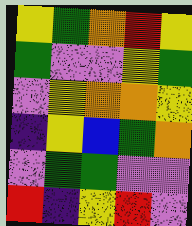[["yellow", "green", "orange", "red", "yellow"], ["green", "violet", "violet", "yellow", "green"], ["violet", "yellow", "orange", "orange", "yellow"], ["indigo", "yellow", "blue", "green", "orange"], ["violet", "green", "green", "violet", "violet"], ["red", "indigo", "yellow", "red", "violet"]]